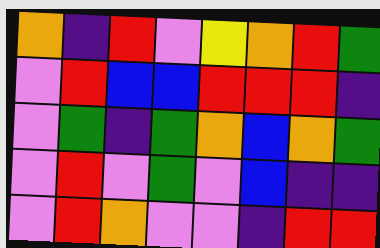[["orange", "indigo", "red", "violet", "yellow", "orange", "red", "green"], ["violet", "red", "blue", "blue", "red", "red", "red", "indigo"], ["violet", "green", "indigo", "green", "orange", "blue", "orange", "green"], ["violet", "red", "violet", "green", "violet", "blue", "indigo", "indigo"], ["violet", "red", "orange", "violet", "violet", "indigo", "red", "red"]]